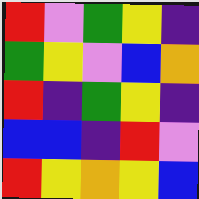[["red", "violet", "green", "yellow", "indigo"], ["green", "yellow", "violet", "blue", "orange"], ["red", "indigo", "green", "yellow", "indigo"], ["blue", "blue", "indigo", "red", "violet"], ["red", "yellow", "orange", "yellow", "blue"]]